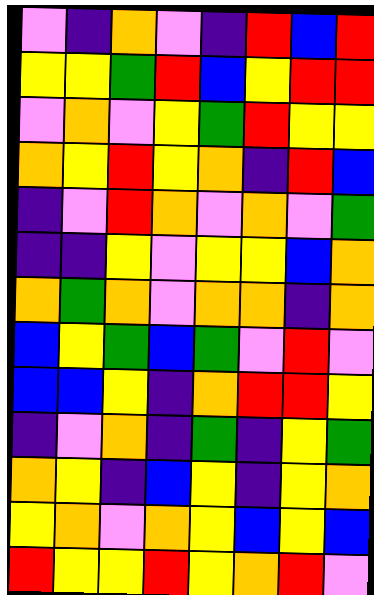[["violet", "indigo", "orange", "violet", "indigo", "red", "blue", "red"], ["yellow", "yellow", "green", "red", "blue", "yellow", "red", "red"], ["violet", "orange", "violet", "yellow", "green", "red", "yellow", "yellow"], ["orange", "yellow", "red", "yellow", "orange", "indigo", "red", "blue"], ["indigo", "violet", "red", "orange", "violet", "orange", "violet", "green"], ["indigo", "indigo", "yellow", "violet", "yellow", "yellow", "blue", "orange"], ["orange", "green", "orange", "violet", "orange", "orange", "indigo", "orange"], ["blue", "yellow", "green", "blue", "green", "violet", "red", "violet"], ["blue", "blue", "yellow", "indigo", "orange", "red", "red", "yellow"], ["indigo", "violet", "orange", "indigo", "green", "indigo", "yellow", "green"], ["orange", "yellow", "indigo", "blue", "yellow", "indigo", "yellow", "orange"], ["yellow", "orange", "violet", "orange", "yellow", "blue", "yellow", "blue"], ["red", "yellow", "yellow", "red", "yellow", "orange", "red", "violet"]]